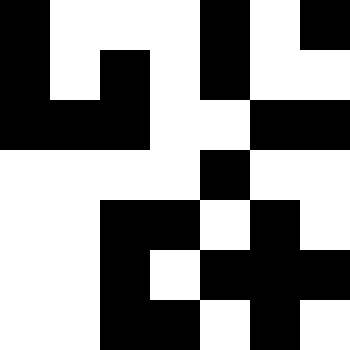[["black", "white", "white", "white", "black", "white", "black"], ["black", "white", "black", "white", "black", "white", "white"], ["black", "black", "black", "white", "white", "black", "black"], ["white", "white", "white", "white", "black", "white", "white"], ["white", "white", "black", "black", "white", "black", "white"], ["white", "white", "black", "white", "black", "black", "black"], ["white", "white", "black", "black", "white", "black", "white"]]